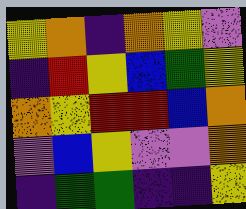[["yellow", "orange", "indigo", "orange", "yellow", "violet"], ["indigo", "red", "yellow", "blue", "green", "yellow"], ["orange", "yellow", "red", "red", "blue", "orange"], ["violet", "blue", "yellow", "violet", "violet", "orange"], ["indigo", "green", "green", "indigo", "indigo", "yellow"]]